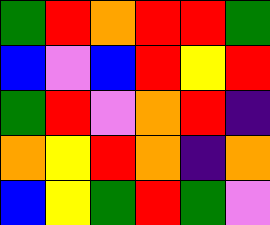[["green", "red", "orange", "red", "red", "green"], ["blue", "violet", "blue", "red", "yellow", "red"], ["green", "red", "violet", "orange", "red", "indigo"], ["orange", "yellow", "red", "orange", "indigo", "orange"], ["blue", "yellow", "green", "red", "green", "violet"]]